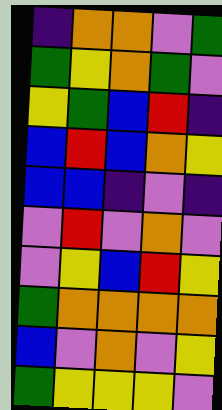[["indigo", "orange", "orange", "violet", "green"], ["green", "yellow", "orange", "green", "violet"], ["yellow", "green", "blue", "red", "indigo"], ["blue", "red", "blue", "orange", "yellow"], ["blue", "blue", "indigo", "violet", "indigo"], ["violet", "red", "violet", "orange", "violet"], ["violet", "yellow", "blue", "red", "yellow"], ["green", "orange", "orange", "orange", "orange"], ["blue", "violet", "orange", "violet", "yellow"], ["green", "yellow", "yellow", "yellow", "violet"]]